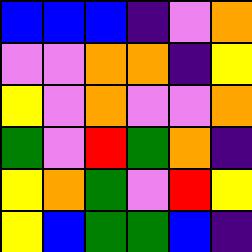[["blue", "blue", "blue", "indigo", "violet", "orange"], ["violet", "violet", "orange", "orange", "indigo", "yellow"], ["yellow", "violet", "orange", "violet", "violet", "orange"], ["green", "violet", "red", "green", "orange", "indigo"], ["yellow", "orange", "green", "violet", "red", "yellow"], ["yellow", "blue", "green", "green", "blue", "indigo"]]